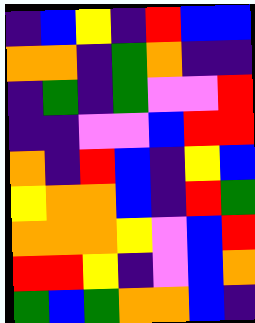[["indigo", "blue", "yellow", "indigo", "red", "blue", "blue"], ["orange", "orange", "indigo", "green", "orange", "indigo", "indigo"], ["indigo", "green", "indigo", "green", "violet", "violet", "red"], ["indigo", "indigo", "violet", "violet", "blue", "red", "red"], ["orange", "indigo", "red", "blue", "indigo", "yellow", "blue"], ["yellow", "orange", "orange", "blue", "indigo", "red", "green"], ["orange", "orange", "orange", "yellow", "violet", "blue", "red"], ["red", "red", "yellow", "indigo", "violet", "blue", "orange"], ["green", "blue", "green", "orange", "orange", "blue", "indigo"]]